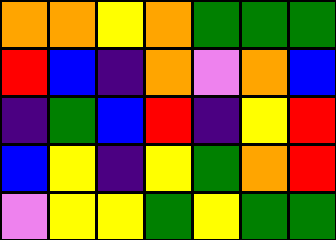[["orange", "orange", "yellow", "orange", "green", "green", "green"], ["red", "blue", "indigo", "orange", "violet", "orange", "blue"], ["indigo", "green", "blue", "red", "indigo", "yellow", "red"], ["blue", "yellow", "indigo", "yellow", "green", "orange", "red"], ["violet", "yellow", "yellow", "green", "yellow", "green", "green"]]